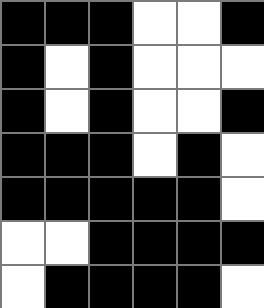[["black", "black", "black", "white", "white", "black"], ["black", "white", "black", "white", "white", "white"], ["black", "white", "black", "white", "white", "black"], ["black", "black", "black", "white", "black", "white"], ["black", "black", "black", "black", "black", "white"], ["white", "white", "black", "black", "black", "black"], ["white", "black", "black", "black", "black", "white"]]